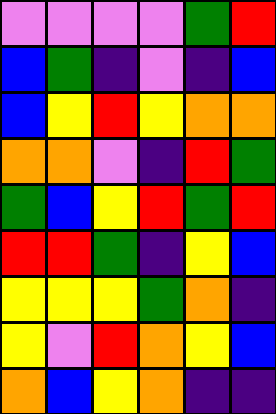[["violet", "violet", "violet", "violet", "green", "red"], ["blue", "green", "indigo", "violet", "indigo", "blue"], ["blue", "yellow", "red", "yellow", "orange", "orange"], ["orange", "orange", "violet", "indigo", "red", "green"], ["green", "blue", "yellow", "red", "green", "red"], ["red", "red", "green", "indigo", "yellow", "blue"], ["yellow", "yellow", "yellow", "green", "orange", "indigo"], ["yellow", "violet", "red", "orange", "yellow", "blue"], ["orange", "blue", "yellow", "orange", "indigo", "indigo"]]